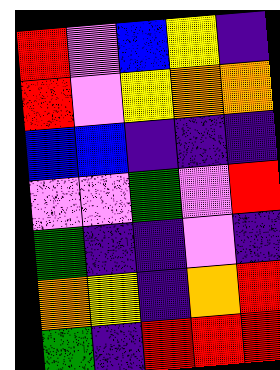[["red", "violet", "blue", "yellow", "indigo"], ["red", "violet", "yellow", "orange", "orange"], ["blue", "blue", "indigo", "indigo", "indigo"], ["violet", "violet", "green", "violet", "red"], ["green", "indigo", "indigo", "violet", "indigo"], ["orange", "yellow", "indigo", "orange", "red"], ["green", "indigo", "red", "red", "red"]]